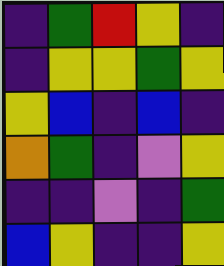[["indigo", "green", "red", "yellow", "indigo"], ["indigo", "yellow", "yellow", "green", "yellow"], ["yellow", "blue", "indigo", "blue", "indigo"], ["orange", "green", "indigo", "violet", "yellow"], ["indigo", "indigo", "violet", "indigo", "green"], ["blue", "yellow", "indigo", "indigo", "yellow"]]